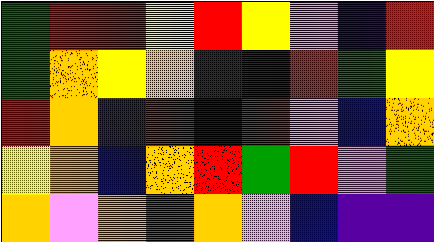[["green", "red", "red", "yellow", "red", "yellow", "violet", "indigo", "red"], ["green", "orange", "yellow", "orange", "indigo", "indigo", "red", "green", "yellow"], ["red", "orange", "indigo", "red", "blue", "red", "violet", "blue", "orange"], ["yellow", "orange", "blue", "orange", "red", "green", "red", "violet", "green"], ["orange", "violet", "orange", "green", "orange", "violet", "blue", "indigo", "indigo"]]